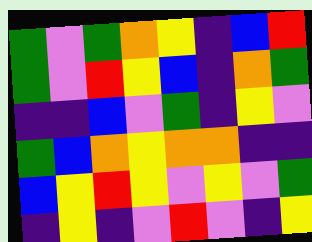[["green", "violet", "green", "orange", "yellow", "indigo", "blue", "red"], ["green", "violet", "red", "yellow", "blue", "indigo", "orange", "green"], ["indigo", "indigo", "blue", "violet", "green", "indigo", "yellow", "violet"], ["green", "blue", "orange", "yellow", "orange", "orange", "indigo", "indigo"], ["blue", "yellow", "red", "yellow", "violet", "yellow", "violet", "green"], ["indigo", "yellow", "indigo", "violet", "red", "violet", "indigo", "yellow"]]